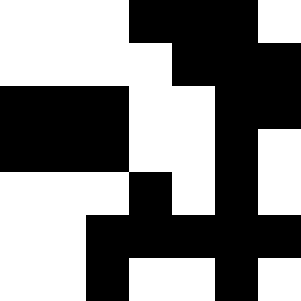[["white", "white", "white", "black", "black", "black", "white"], ["white", "white", "white", "white", "black", "black", "black"], ["black", "black", "black", "white", "white", "black", "black"], ["black", "black", "black", "white", "white", "black", "white"], ["white", "white", "white", "black", "white", "black", "white"], ["white", "white", "black", "black", "black", "black", "black"], ["white", "white", "black", "white", "white", "black", "white"]]